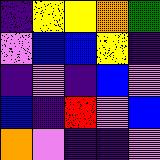[["indigo", "yellow", "yellow", "orange", "green"], ["violet", "blue", "blue", "yellow", "indigo"], ["indigo", "violet", "indigo", "blue", "violet"], ["blue", "indigo", "red", "violet", "blue"], ["orange", "violet", "indigo", "indigo", "violet"]]